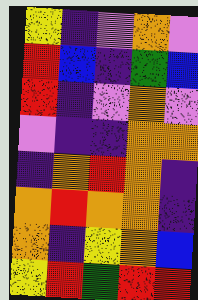[["yellow", "indigo", "violet", "orange", "violet"], ["red", "blue", "indigo", "green", "blue"], ["red", "indigo", "violet", "orange", "violet"], ["violet", "indigo", "indigo", "orange", "orange"], ["indigo", "orange", "red", "orange", "indigo"], ["orange", "red", "orange", "orange", "indigo"], ["orange", "indigo", "yellow", "orange", "blue"], ["yellow", "red", "green", "red", "red"]]